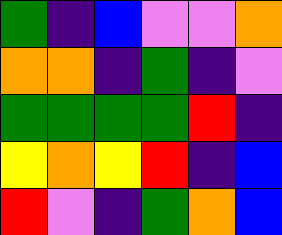[["green", "indigo", "blue", "violet", "violet", "orange"], ["orange", "orange", "indigo", "green", "indigo", "violet"], ["green", "green", "green", "green", "red", "indigo"], ["yellow", "orange", "yellow", "red", "indigo", "blue"], ["red", "violet", "indigo", "green", "orange", "blue"]]